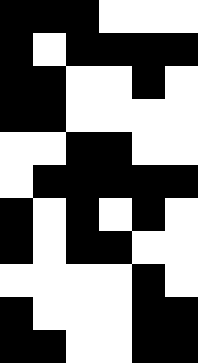[["black", "black", "black", "white", "white", "white"], ["black", "white", "black", "black", "black", "black"], ["black", "black", "white", "white", "black", "white"], ["black", "black", "white", "white", "white", "white"], ["white", "white", "black", "black", "white", "white"], ["white", "black", "black", "black", "black", "black"], ["black", "white", "black", "white", "black", "white"], ["black", "white", "black", "black", "white", "white"], ["white", "white", "white", "white", "black", "white"], ["black", "white", "white", "white", "black", "black"], ["black", "black", "white", "white", "black", "black"]]